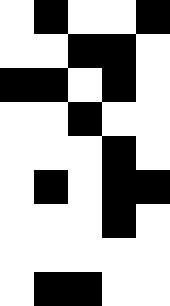[["white", "black", "white", "white", "black"], ["white", "white", "black", "black", "white"], ["black", "black", "white", "black", "white"], ["white", "white", "black", "white", "white"], ["white", "white", "white", "black", "white"], ["white", "black", "white", "black", "black"], ["white", "white", "white", "black", "white"], ["white", "white", "white", "white", "white"], ["white", "black", "black", "white", "white"]]